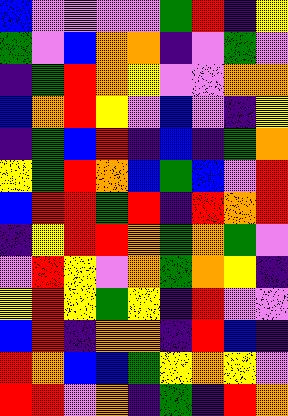[["blue", "violet", "violet", "violet", "violet", "green", "red", "indigo", "yellow"], ["green", "violet", "blue", "orange", "orange", "indigo", "violet", "green", "violet"], ["indigo", "green", "red", "orange", "yellow", "violet", "violet", "orange", "orange"], ["blue", "orange", "red", "yellow", "violet", "blue", "violet", "indigo", "yellow"], ["indigo", "green", "blue", "red", "indigo", "blue", "indigo", "green", "orange"], ["yellow", "green", "red", "orange", "blue", "green", "blue", "violet", "red"], ["blue", "red", "red", "green", "red", "indigo", "red", "orange", "red"], ["indigo", "yellow", "red", "red", "orange", "green", "orange", "green", "violet"], ["violet", "red", "yellow", "violet", "orange", "green", "orange", "yellow", "indigo"], ["yellow", "red", "yellow", "green", "yellow", "indigo", "red", "violet", "violet"], ["blue", "red", "indigo", "orange", "orange", "indigo", "red", "blue", "indigo"], ["red", "orange", "blue", "blue", "green", "yellow", "orange", "yellow", "violet"], ["red", "red", "violet", "orange", "indigo", "green", "indigo", "red", "orange"]]